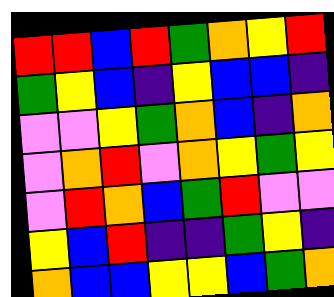[["red", "red", "blue", "red", "green", "orange", "yellow", "red"], ["green", "yellow", "blue", "indigo", "yellow", "blue", "blue", "indigo"], ["violet", "violet", "yellow", "green", "orange", "blue", "indigo", "orange"], ["violet", "orange", "red", "violet", "orange", "yellow", "green", "yellow"], ["violet", "red", "orange", "blue", "green", "red", "violet", "violet"], ["yellow", "blue", "red", "indigo", "indigo", "green", "yellow", "indigo"], ["orange", "blue", "blue", "yellow", "yellow", "blue", "green", "orange"]]